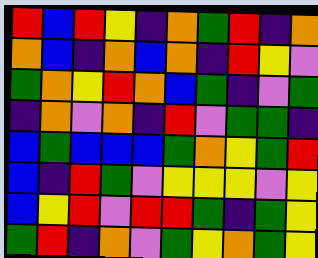[["red", "blue", "red", "yellow", "indigo", "orange", "green", "red", "indigo", "orange"], ["orange", "blue", "indigo", "orange", "blue", "orange", "indigo", "red", "yellow", "violet"], ["green", "orange", "yellow", "red", "orange", "blue", "green", "indigo", "violet", "green"], ["indigo", "orange", "violet", "orange", "indigo", "red", "violet", "green", "green", "indigo"], ["blue", "green", "blue", "blue", "blue", "green", "orange", "yellow", "green", "red"], ["blue", "indigo", "red", "green", "violet", "yellow", "yellow", "yellow", "violet", "yellow"], ["blue", "yellow", "red", "violet", "red", "red", "green", "indigo", "green", "yellow"], ["green", "red", "indigo", "orange", "violet", "green", "yellow", "orange", "green", "yellow"]]